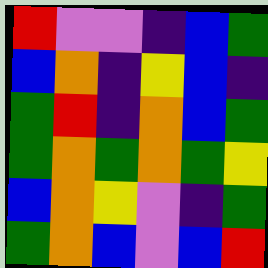[["red", "violet", "violet", "indigo", "blue", "green"], ["blue", "orange", "indigo", "yellow", "blue", "indigo"], ["green", "red", "indigo", "orange", "blue", "green"], ["green", "orange", "green", "orange", "green", "yellow"], ["blue", "orange", "yellow", "violet", "indigo", "green"], ["green", "orange", "blue", "violet", "blue", "red"]]